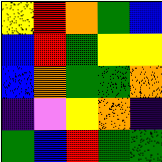[["yellow", "red", "orange", "green", "blue"], ["blue", "red", "green", "yellow", "yellow"], ["blue", "orange", "green", "green", "orange"], ["indigo", "violet", "yellow", "orange", "indigo"], ["green", "blue", "red", "green", "green"]]